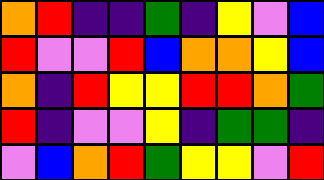[["orange", "red", "indigo", "indigo", "green", "indigo", "yellow", "violet", "blue"], ["red", "violet", "violet", "red", "blue", "orange", "orange", "yellow", "blue"], ["orange", "indigo", "red", "yellow", "yellow", "red", "red", "orange", "green"], ["red", "indigo", "violet", "violet", "yellow", "indigo", "green", "green", "indigo"], ["violet", "blue", "orange", "red", "green", "yellow", "yellow", "violet", "red"]]